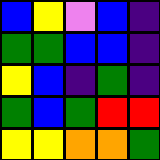[["blue", "yellow", "violet", "blue", "indigo"], ["green", "green", "blue", "blue", "indigo"], ["yellow", "blue", "indigo", "green", "indigo"], ["green", "blue", "green", "red", "red"], ["yellow", "yellow", "orange", "orange", "green"]]